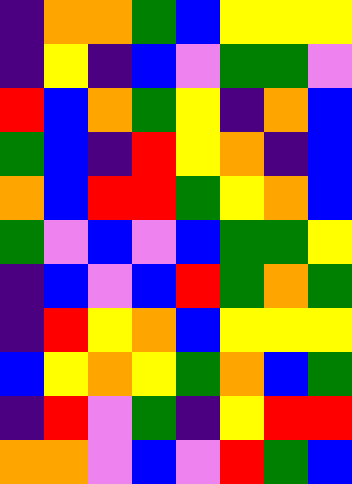[["indigo", "orange", "orange", "green", "blue", "yellow", "yellow", "yellow"], ["indigo", "yellow", "indigo", "blue", "violet", "green", "green", "violet"], ["red", "blue", "orange", "green", "yellow", "indigo", "orange", "blue"], ["green", "blue", "indigo", "red", "yellow", "orange", "indigo", "blue"], ["orange", "blue", "red", "red", "green", "yellow", "orange", "blue"], ["green", "violet", "blue", "violet", "blue", "green", "green", "yellow"], ["indigo", "blue", "violet", "blue", "red", "green", "orange", "green"], ["indigo", "red", "yellow", "orange", "blue", "yellow", "yellow", "yellow"], ["blue", "yellow", "orange", "yellow", "green", "orange", "blue", "green"], ["indigo", "red", "violet", "green", "indigo", "yellow", "red", "red"], ["orange", "orange", "violet", "blue", "violet", "red", "green", "blue"]]